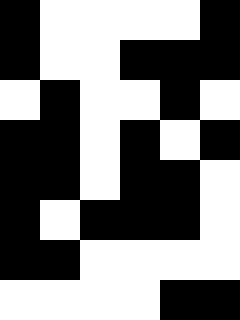[["black", "white", "white", "white", "white", "black"], ["black", "white", "white", "black", "black", "black"], ["white", "black", "white", "white", "black", "white"], ["black", "black", "white", "black", "white", "black"], ["black", "black", "white", "black", "black", "white"], ["black", "white", "black", "black", "black", "white"], ["black", "black", "white", "white", "white", "white"], ["white", "white", "white", "white", "black", "black"]]